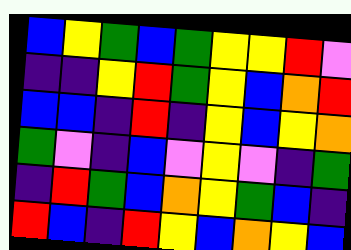[["blue", "yellow", "green", "blue", "green", "yellow", "yellow", "red", "violet"], ["indigo", "indigo", "yellow", "red", "green", "yellow", "blue", "orange", "red"], ["blue", "blue", "indigo", "red", "indigo", "yellow", "blue", "yellow", "orange"], ["green", "violet", "indigo", "blue", "violet", "yellow", "violet", "indigo", "green"], ["indigo", "red", "green", "blue", "orange", "yellow", "green", "blue", "indigo"], ["red", "blue", "indigo", "red", "yellow", "blue", "orange", "yellow", "blue"]]